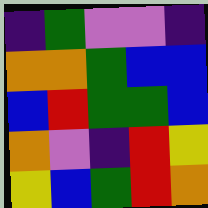[["indigo", "green", "violet", "violet", "indigo"], ["orange", "orange", "green", "blue", "blue"], ["blue", "red", "green", "green", "blue"], ["orange", "violet", "indigo", "red", "yellow"], ["yellow", "blue", "green", "red", "orange"]]